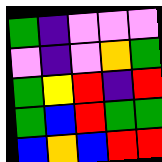[["green", "indigo", "violet", "violet", "violet"], ["violet", "indigo", "violet", "orange", "green"], ["green", "yellow", "red", "indigo", "red"], ["green", "blue", "red", "green", "green"], ["blue", "orange", "blue", "red", "red"]]